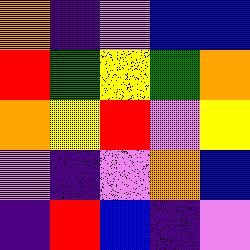[["orange", "indigo", "violet", "blue", "blue"], ["red", "green", "yellow", "green", "orange"], ["orange", "yellow", "red", "violet", "yellow"], ["violet", "indigo", "violet", "orange", "blue"], ["indigo", "red", "blue", "indigo", "violet"]]